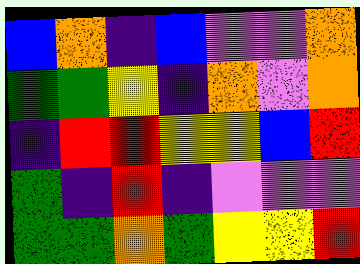[["blue", "orange", "indigo", "blue", "violet", "violet", "orange"], ["green", "green", "yellow", "indigo", "orange", "violet", "orange"], ["indigo", "red", "red", "yellow", "yellow", "blue", "red"], ["green", "indigo", "red", "indigo", "violet", "violet", "violet"], ["green", "green", "orange", "green", "yellow", "yellow", "red"]]